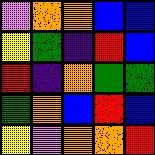[["violet", "orange", "orange", "blue", "blue"], ["yellow", "green", "indigo", "red", "blue"], ["red", "indigo", "orange", "green", "green"], ["green", "orange", "blue", "red", "blue"], ["yellow", "violet", "orange", "orange", "red"]]